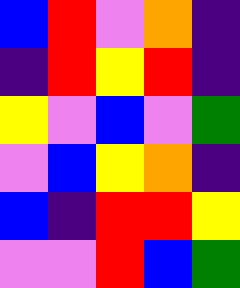[["blue", "red", "violet", "orange", "indigo"], ["indigo", "red", "yellow", "red", "indigo"], ["yellow", "violet", "blue", "violet", "green"], ["violet", "blue", "yellow", "orange", "indigo"], ["blue", "indigo", "red", "red", "yellow"], ["violet", "violet", "red", "blue", "green"]]